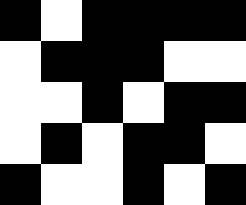[["black", "white", "black", "black", "black", "black"], ["white", "black", "black", "black", "white", "white"], ["white", "white", "black", "white", "black", "black"], ["white", "black", "white", "black", "black", "white"], ["black", "white", "white", "black", "white", "black"]]